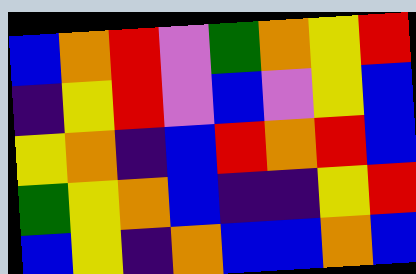[["blue", "orange", "red", "violet", "green", "orange", "yellow", "red"], ["indigo", "yellow", "red", "violet", "blue", "violet", "yellow", "blue"], ["yellow", "orange", "indigo", "blue", "red", "orange", "red", "blue"], ["green", "yellow", "orange", "blue", "indigo", "indigo", "yellow", "red"], ["blue", "yellow", "indigo", "orange", "blue", "blue", "orange", "blue"]]